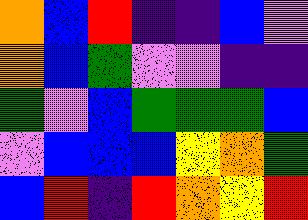[["orange", "blue", "red", "indigo", "indigo", "blue", "violet"], ["orange", "blue", "green", "violet", "violet", "indigo", "indigo"], ["green", "violet", "blue", "green", "green", "green", "blue"], ["violet", "blue", "blue", "blue", "yellow", "orange", "green"], ["blue", "red", "indigo", "red", "orange", "yellow", "red"]]